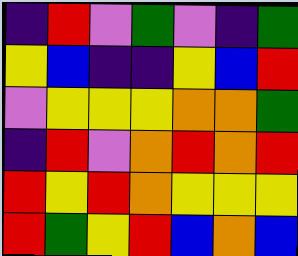[["indigo", "red", "violet", "green", "violet", "indigo", "green"], ["yellow", "blue", "indigo", "indigo", "yellow", "blue", "red"], ["violet", "yellow", "yellow", "yellow", "orange", "orange", "green"], ["indigo", "red", "violet", "orange", "red", "orange", "red"], ["red", "yellow", "red", "orange", "yellow", "yellow", "yellow"], ["red", "green", "yellow", "red", "blue", "orange", "blue"]]